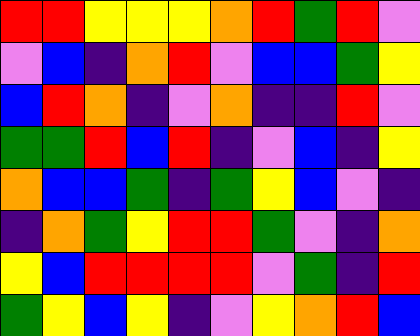[["red", "red", "yellow", "yellow", "yellow", "orange", "red", "green", "red", "violet"], ["violet", "blue", "indigo", "orange", "red", "violet", "blue", "blue", "green", "yellow"], ["blue", "red", "orange", "indigo", "violet", "orange", "indigo", "indigo", "red", "violet"], ["green", "green", "red", "blue", "red", "indigo", "violet", "blue", "indigo", "yellow"], ["orange", "blue", "blue", "green", "indigo", "green", "yellow", "blue", "violet", "indigo"], ["indigo", "orange", "green", "yellow", "red", "red", "green", "violet", "indigo", "orange"], ["yellow", "blue", "red", "red", "red", "red", "violet", "green", "indigo", "red"], ["green", "yellow", "blue", "yellow", "indigo", "violet", "yellow", "orange", "red", "blue"]]